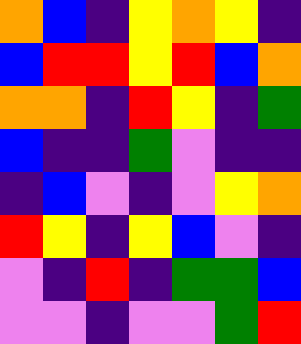[["orange", "blue", "indigo", "yellow", "orange", "yellow", "indigo"], ["blue", "red", "red", "yellow", "red", "blue", "orange"], ["orange", "orange", "indigo", "red", "yellow", "indigo", "green"], ["blue", "indigo", "indigo", "green", "violet", "indigo", "indigo"], ["indigo", "blue", "violet", "indigo", "violet", "yellow", "orange"], ["red", "yellow", "indigo", "yellow", "blue", "violet", "indigo"], ["violet", "indigo", "red", "indigo", "green", "green", "blue"], ["violet", "violet", "indigo", "violet", "violet", "green", "red"]]